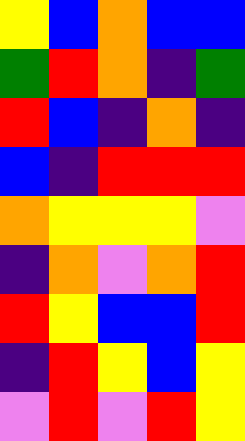[["yellow", "blue", "orange", "blue", "blue"], ["green", "red", "orange", "indigo", "green"], ["red", "blue", "indigo", "orange", "indigo"], ["blue", "indigo", "red", "red", "red"], ["orange", "yellow", "yellow", "yellow", "violet"], ["indigo", "orange", "violet", "orange", "red"], ["red", "yellow", "blue", "blue", "red"], ["indigo", "red", "yellow", "blue", "yellow"], ["violet", "red", "violet", "red", "yellow"]]